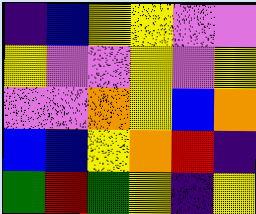[["indigo", "blue", "yellow", "yellow", "violet", "violet"], ["yellow", "violet", "violet", "yellow", "violet", "yellow"], ["violet", "violet", "orange", "yellow", "blue", "orange"], ["blue", "blue", "yellow", "orange", "red", "indigo"], ["green", "red", "green", "yellow", "indigo", "yellow"]]